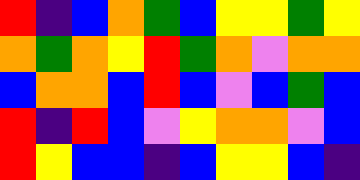[["red", "indigo", "blue", "orange", "green", "blue", "yellow", "yellow", "green", "yellow"], ["orange", "green", "orange", "yellow", "red", "green", "orange", "violet", "orange", "orange"], ["blue", "orange", "orange", "blue", "red", "blue", "violet", "blue", "green", "blue"], ["red", "indigo", "red", "blue", "violet", "yellow", "orange", "orange", "violet", "blue"], ["red", "yellow", "blue", "blue", "indigo", "blue", "yellow", "yellow", "blue", "indigo"]]